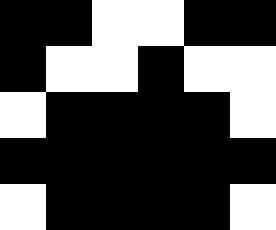[["black", "black", "white", "white", "black", "black"], ["black", "white", "white", "black", "white", "white"], ["white", "black", "black", "black", "black", "white"], ["black", "black", "black", "black", "black", "black"], ["white", "black", "black", "black", "black", "white"]]